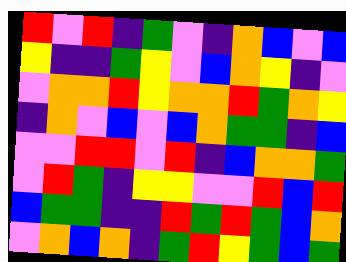[["red", "violet", "red", "indigo", "green", "violet", "indigo", "orange", "blue", "violet", "blue"], ["yellow", "indigo", "indigo", "green", "yellow", "violet", "blue", "orange", "yellow", "indigo", "violet"], ["violet", "orange", "orange", "red", "yellow", "orange", "orange", "red", "green", "orange", "yellow"], ["indigo", "orange", "violet", "blue", "violet", "blue", "orange", "green", "green", "indigo", "blue"], ["violet", "violet", "red", "red", "violet", "red", "indigo", "blue", "orange", "orange", "green"], ["violet", "red", "green", "indigo", "yellow", "yellow", "violet", "violet", "red", "blue", "red"], ["blue", "green", "green", "indigo", "indigo", "red", "green", "red", "green", "blue", "orange"], ["violet", "orange", "blue", "orange", "indigo", "green", "red", "yellow", "green", "blue", "green"]]